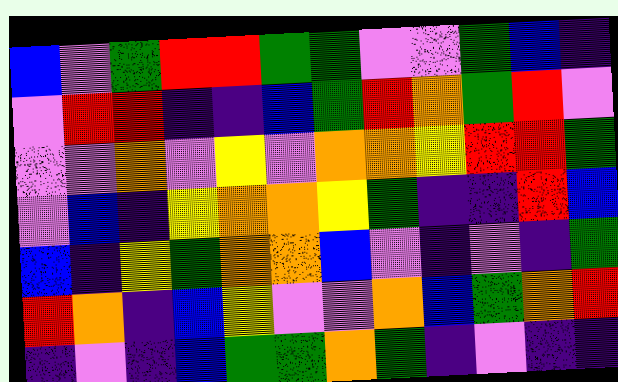[["blue", "violet", "green", "red", "red", "green", "green", "violet", "violet", "green", "blue", "indigo"], ["violet", "red", "red", "indigo", "indigo", "blue", "green", "red", "orange", "green", "red", "violet"], ["violet", "violet", "orange", "violet", "yellow", "violet", "orange", "orange", "yellow", "red", "red", "green"], ["violet", "blue", "indigo", "yellow", "orange", "orange", "yellow", "green", "indigo", "indigo", "red", "blue"], ["blue", "indigo", "yellow", "green", "orange", "orange", "blue", "violet", "indigo", "violet", "indigo", "green"], ["red", "orange", "indigo", "blue", "yellow", "violet", "violet", "orange", "blue", "green", "orange", "red"], ["indigo", "violet", "indigo", "blue", "green", "green", "orange", "green", "indigo", "violet", "indigo", "indigo"]]